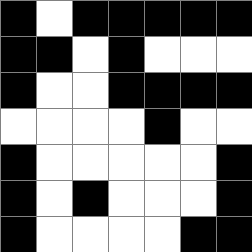[["black", "white", "black", "black", "black", "black", "black"], ["black", "black", "white", "black", "white", "white", "white"], ["black", "white", "white", "black", "black", "black", "black"], ["white", "white", "white", "white", "black", "white", "white"], ["black", "white", "white", "white", "white", "white", "black"], ["black", "white", "black", "white", "white", "white", "black"], ["black", "white", "white", "white", "white", "black", "black"]]